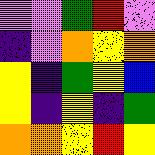[["violet", "violet", "green", "red", "violet"], ["indigo", "violet", "orange", "yellow", "orange"], ["yellow", "indigo", "green", "yellow", "blue"], ["yellow", "indigo", "yellow", "indigo", "green"], ["orange", "orange", "yellow", "red", "yellow"]]